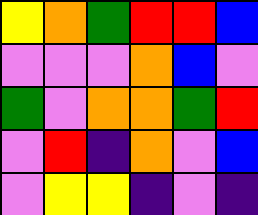[["yellow", "orange", "green", "red", "red", "blue"], ["violet", "violet", "violet", "orange", "blue", "violet"], ["green", "violet", "orange", "orange", "green", "red"], ["violet", "red", "indigo", "orange", "violet", "blue"], ["violet", "yellow", "yellow", "indigo", "violet", "indigo"]]